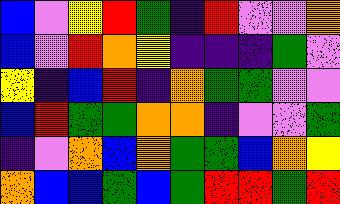[["blue", "violet", "yellow", "red", "green", "indigo", "red", "violet", "violet", "orange"], ["blue", "violet", "red", "orange", "yellow", "indigo", "indigo", "indigo", "green", "violet"], ["yellow", "indigo", "blue", "red", "indigo", "orange", "green", "green", "violet", "violet"], ["blue", "red", "green", "green", "orange", "orange", "indigo", "violet", "violet", "green"], ["indigo", "violet", "orange", "blue", "orange", "green", "green", "blue", "orange", "yellow"], ["orange", "blue", "blue", "green", "blue", "green", "red", "red", "green", "red"]]